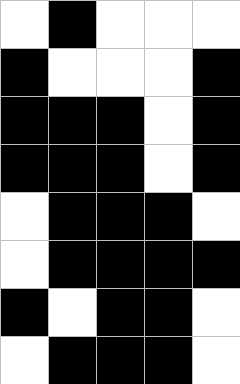[["white", "black", "white", "white", "white"], ["black", "white", "white", "white", "black"], ["black", "black", "black", "white", "black"], ["black", "black", "black", "white", "black"], ["white", "black", "black", "black", "white"], ["white", "black", "black", "black", "black"], ["black", "white", "black", "black", "white"], ["white", "black", "black", "black", "white"]]